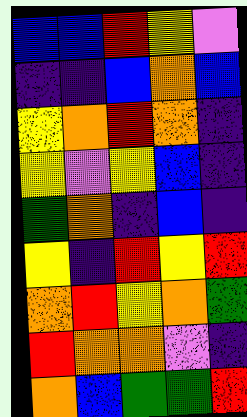[["blue", "blue", "red", "yellow", "violet"], ["indigo", "indigo", "blue", "orange", "blue"], ["yellow", "orange", "red", "orange", "indigo"], ["yellow", "violet", "yellow", "blue", "indigo"], ["green", "orange", "indigo", "blue", "indigo"], ["yellow", "indigo", "red", "yellow", "red"], ["orange", "red", "yellow", "orange", "green"], ["red", "orange", "orange", "violet", "indigo"], ["orange", "blue", "green", "green", "red"]]